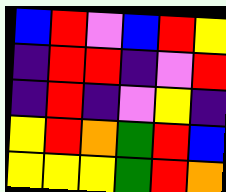[["blue", "red", "violet", "blue", "red", "yellow"], ["indigo", "red", "red", "indigo", "violet", "red"], ["indigo", "red", "indigo", "violet", "yellow", "indigo"], ["yellow", "red", "orange", "green", "red", "blue"], ["yellow", "yellow", "yellow", "green", "red", "orange"]]